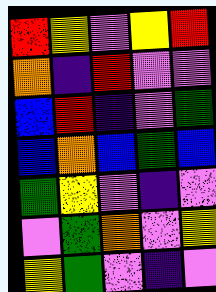[["red", "yellow", "violet", "yellow", "red"], ["orange", "indigo", "red", "violet", "violet"], ["blue", "red", "indigo", "violet", "green"], ["blue", "orange", "blue", "green", "blue"], ["green", "yellow", "violet", "indigo", "violet"], ["violet", "green", "orange", "violet", "yellow"], ["yellow", "green", "violet", "indigo", "violet"]]